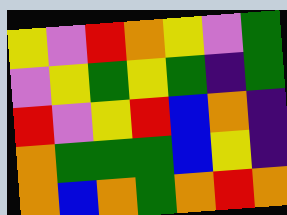[["yellow", "violet", "red", "orange", "yellow", "violet", "green"], ["violet", "yellow", "green", "yellow", "green", "indigo", "green"], ["red", "violet", "yellow", "red", "blue", "orange", "indigo"], ["orange", "green", "green", "green", "blue", "yellow", "indigo"], ["orange", "blue", "orange", "green", "orange", "red", "orange"]]